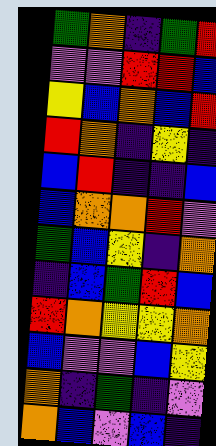[["green", "orange", "indigo", "green", "red"], ["violet", "violet", "red", "red", "blue"], ["yellow", "blue", "orange", "blue", "red"], ["red", "orange", "indigo", "yellow", "indigo"], ["blue", "red", "indigo", "indigo", "blue"], ["blue", "orange", "orange", "red", "violet"], ["green", "blue", "yellow", "indigo", "orange"], ["indigo", "blue", "green", "red", "blue"], ["red", "orange", "yellow", "yellow", "orange"], ["blue", "violet", "violet", "blue", "yellow"], ["orange", "indigo", "green", "indigo", "violet"], ["orange", "blue", "violet", "blue", "indigo"]]